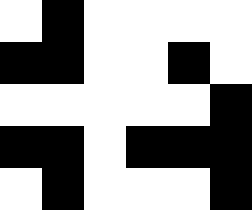[["white", "black", "white", "white", "white", "white"], ["black", "black", "white", "white", "black", "white"], ["white", "white", "white", "white", "white", "black"], ["black", "black", "white", "black", "black", "black"], ["white", "black", "white", "white", "white", "black"]]